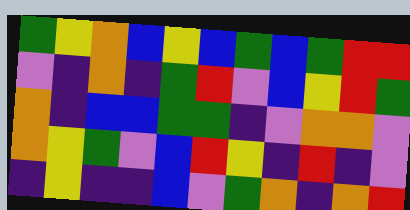[["green", "yellow", "orange", "blue", "yellow", "blue", "green", "blue", "green", "red", "red"], ["violet", "indigo", "orange", "indigo", "green", "red", "violet", "blue", "yellow", "red", "green"], ["orange", "indigo", "blue", "blue", "green", "green", "indigo", "violet", "orange", "orange", "violet"], ["orange", "yellow", "green", "violet", "blue", "red", "yellow", "indigo", "red", "indigo", "violet"], ["indigo", "yellow", "indigo", "indigo", "blue", "violet", "green", "orange", "indigo", "orange", "red"]]